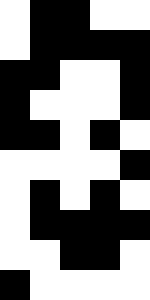[["white", "black", "black", "white", "white"], ["white", "black", "black", "black", "black"], ["black", "black", "white", "white", "black"], ["black", "white", "white", "white", "black"], ["black", "black", "white", "black", "white"], ["white", "white", "white", "white", "black"], ["white", "black", "white", "black", "white"], ["white", "black", "black", "black", "black"], ["white", "white", "black", "black", "white"], ["black", "white", "white", "white", "white"]]